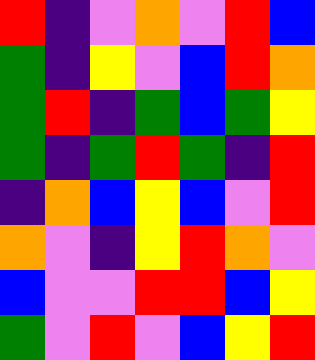[["red", "indigo", "violet", "orange", "violet", "red", "blue"], ["green", "indigo", "yellow", "violet", "blue", "red", "orange"], ["green", "red", "indigo", "green", "blue", "green", "yellow"], ["green", "indigo", "green", "red", "green", "indigo", "red"], ["indigo", "orange", "blue", "yellow", "blue", "violet", "red"], ["orange", "violet", "indigo", "yellow", "red", "orange", "violet"], ["blue", "violet", "violet", "red", "red", "blue", "yellow"], ["green", "violet", "red", "violet", "blue", "yellow", "red"]]